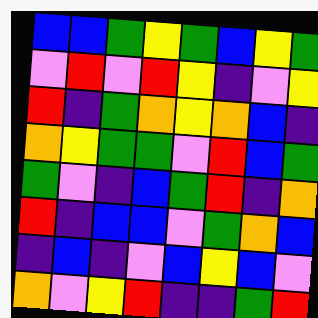[["blue", "blue", "green", "yellow", "green", "blue", "yellow", "green"], ["violet", "red", "violet", "red", "yellow", "indigo", "violet", "yellow"], ["red", "indigo", "green", "orange", "yellow", "orange", "blue", "indigo"], ["orange", "yellow", "green", "green", "violet", "red", "blue", "green"], ["green", "violet", "indigo", "blue", "green", "red", "indigo", "orange"], ["red", "indigo", "blue", "blue", "violet", "green", "orange", "blue"], ["indigo", "blue", "indigo", "violet", "blue", "yellow", "blue", "violet"], ["orange", "violet", "yellow", "red", "indigo", "indigo", "green", "red"]]